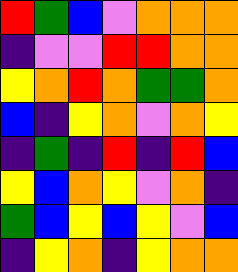[["red", "green", "blue", "violet", "orange", "orange", "orange"], ["indigo", "violet", "violet", "red", "red", "orange", "orange"], ["yellow", "orange", "red", "orange", "green", "green", "orange"], ["blue", "indigo", "yellow", "orange", "violet", "orange", "yellow"], ["indigo", "green", "indigo", "red", "indigo", "red", "blue"], ["yellow", "blue", "orange", "yellow", "violet", "orange", "indigo"], ["green", "blue", "yellow", "blue", "yellow", "violet", "blue"], ["indigo", "yellow", "orange", "indigo", "yellow", "orange", "orange"]]